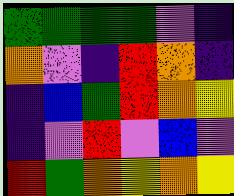[["green", "green", "green", "green", "violet", "indigo"], ["orange", "violet", "indigo", "red", "orange", "indigo"], ["indigo", "blue", "green", "red", "orange", "yellow"], ["indigo", "violet", "red", "violet", "blue", "violet"], ["red", "green", "orange", "yellow", "orange", "yellow"]]